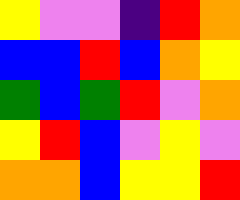[["yellow", "violet", "violet", "indigo", "red", "orange"], ["blue", "blue", "red", "blue", "orange", "yellow"], ["green", "blue", "green", "red", "violet", "orange"], ["yellow", "red", "blue", "violet", "yellow", "violet"], ["orange", "orange", "blue", "yellow", "yellow", "red"]]